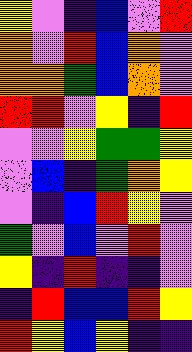[["yellow", "violet", "indigo", "blue", "violet", "red"], ["orange", "violet", "red", "blue", "orange", "violet"], ["orange", "orange", "green", "blue", "orange", "violet"], ["red", "red", "violet", "yellow", "indigo", "red"], ["violet", "violet", "yellow", "green", "green", "yellow"], ["violet", "blue", "indigo", "green", "orange", "yellow"], ["violet", "indigo", "blue", "red", "yellow", "violet"], ["green", "violet", "blue", "violet", "red", "violet"], ["yellow", "indigo", "red", "indigo", "indigo", "violet"], ["indigo", "red", "blue", "blue", "red", "yellow"], ["red", "yellow", "blue", "yellow", "indigo", "indigo"]]